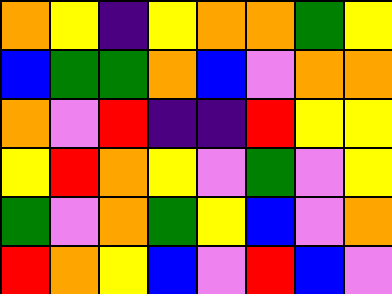[["orange", "yellow", "indigo", "yellow", "orange", "orange", "green", "yellow"], ["blue", "green", "green", "orange", "blue", "violet", "orange", "orange"], ["orange", "violet", "red", "indigo", "indigo", "red", "yellow", "yellow"], ["yellow", "red", "orange", "yellow", "violet", "green", "violet", "yellow"], ["green", "violet", "orange", "green", "yellow", "blue", "violet", "orange"], ["red", "orange", "yellow", "blue", "violet", "red", "blue", "violet"]]